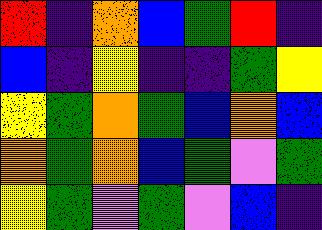[["red", "indigo", "orange", "blue", "green", "red", "indigo"], ["blue", "indigo", "yellow", "indigo", "indigo", "green", "yellow"], ["yellow", "green", "orange", "green", "blue", "orange", "blue"], ["orange", "green", "orange", "blue", "green", "violet", "green"], ["yellow", "green", "violet", "green", "violet", "blue", "indigo"]]